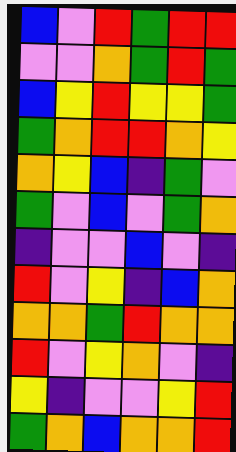[["blue", "violet", "red", "green", "red", "red"], ["violet", "violet", "orange", "green", "red", "green"], ["blue", "yellow", "red", "yellow", "yellow", "green"], ["green", "orange", "red", "red", "orange", "yellow"], ["orange", "yellow", "blue", "indigo", "green", "violet"], ["green", "violet", "blue", "violet", "green", "orange"], ["indigo", "violet", "violet", "blue", "violet", "indigo"], ["red", "violet", "yellow", "indigo", "blue", "orange"], ["orange", "orange", "green", "red", "orange", "orange"], ["red", "violet", "yellow", "orange", "violet", "indigo"], ["yellow", "indigo", "violet", "violet", "yellow", "red"], ["green", "orange", "blue", "orange", "orange", "red"]]